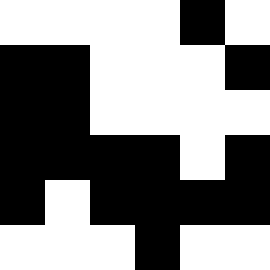[["white", "white", "white", "white", "black", "white"], ["black", "black", "white", "white", "white", "black"], ["black", "black", "white", "white", "white", "white"], ["black", "black", "black", "black", "white", "black"], ["black", "white", "black", "black", "black", "black"], ["white", "white", "white", "black", "white", "white"]]